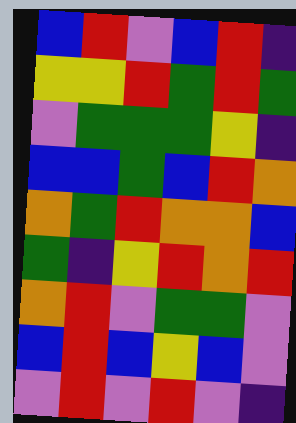[["blue", "red", "violet", "blue", "red", "indigo"], ["yellow", "yellow", "red", "green", "red", "green"], ["violet", "green", "green", "green", "yellow", "indigo"], ["blue", "blue", "green", "blue", "red", "orange"], ["orange", "green", "red", "orange", "orange", "blue"], ["green", "indigo", "yellow", "red", "orange", "red"], ["orange", "red", "violet", "green", "green", "violet"], ["blue", "red", "blue", "yellow", "blue", "violet"], ["violet", "red", "violet", "red", "violet", "indigo"]]